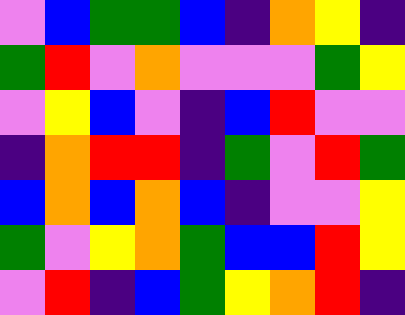[["violet", "blue", "green", "green", "blue", "indigo", "orange", "yellow", "indigo"], ["green", "red", "violet", "orange", "violet", "violet", "violet", "green", "yellow"], ["violet", "yellow", "blue", "violet", "indigo", "blue", "red", "violet", "violet"], ["indigo", "orange", "red", "red", "indigo", "green", "violet", "red", "green"], ["blue", "orange", "blue", "orange", "blue", "indigo", "violet", "violet", "yellow"], ["green", "violet", "yellow", "orange", "green", "blue", "blue", "red", "yellow"], ["violet", "red", "indigo", "blue", "green", "yellow", "orange", "red", "indigo"]]